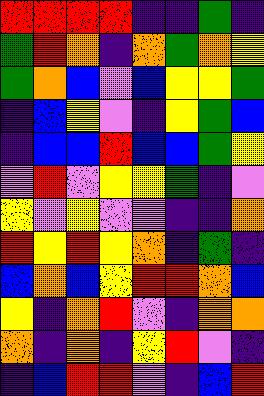[["red", "red", "red", "red", "indigo", "indigo", "green", "indigo"], ["green", "red", "orange", "indigo", "orange", "green", "orange", "yellow"], ["green", "orange", "blue", "violet", "blue", "yellow", "yellow", "green"], ["indigo", "blue", "yellow", "violet", "indigo", "yellow", "green", "blue"], ["indigo", "blue", "blue", "red", "blue", "blue", "green", "yellow"], ["violet", "red", "violet", "yellow", "yellow", "green", "indigo", "violet"], ["yellow", "violet", "yellow", "violet", "violet", "indigo", "indigo", "orange"], ["red", "yellow", "red", "yellow", "orange", "indigo", "green", "indigo"], ["blue", "orange", "blue", "yellow", "red", "red", "orange", "blue"], ["yellow", "indigo", "orange", "red", "violet", "indigo", "orange", "orange"], ["orange", "indigo", "orange", "indigo", "yellow", "red", "violet", "indigo"], ["indigo", "blue", "red", "red", "violet", "indigo", "blue", "red"]]